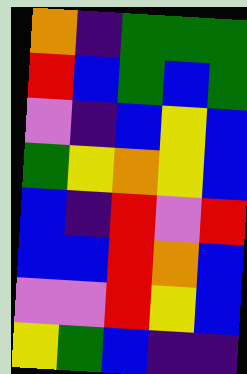[["orange", "indigo", "green", "green", "green"], ["red", "blue", "green", "blue", "green"], ["violet", "indigo", "blue", "yellow", "blue"], ["green", "yellow", "orange", "yellow", "blue"], ["blue", "indigo", "red", "violet", "red"], ["blue", "blue", "red", "orange", "blue"], ["violet", "violet", "red", "yellow", "blue"], ["yellow", "green", "blue", "indigo", "indigo"]]